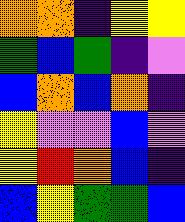[["orange", "orange", "indigo", "yellow", "yellow"], ["green", "blue", "green", "indigo", "violet"], ["blue", "orange", "blue", "orange", "indigo"], ["yellow", "violet", "violet", "blue", "violet"], ["yellow", "red", "orange", "blue", "indigo"], ["blue", "yellow", "green", "green", "blue"]]